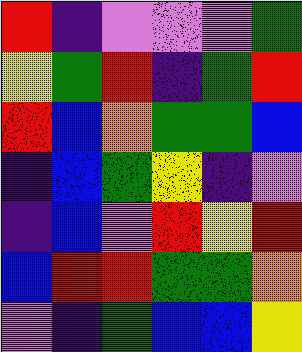[["red", "indigo", "violet", "violet", "violet", "green"], ["yellow", "green", "red", "indigo", "green", "red"], ["red", "blue", "orange", "green", "green", "blue"], ["indigo", "blue", "green", "yellow", "indigo", "violet"], ["indigo", "blue", "violet", "red", "yellow", "red"], ["blue", "red", "red", "green", "green", "orange"], ["violet", "indigo", "green", "blue", "blue", "yellow"]]